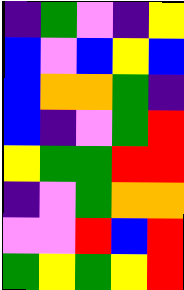[["indigo", "green", "violet", "indigo", "yellow"], ["blue", "violet", "blue", "yellow", "blue"], ["blue", "orange", "orange", "green", "indigo"], ["blue", "indigo", "violet", "green", "red"], ["yellow", "green", "green", "red", "red"], ["indigo", "violet", "green", "orange", "orange"], ["violet", "violet", "red", "blue", "red"], ["green", "yellow", "green", "yellow", "red"]]